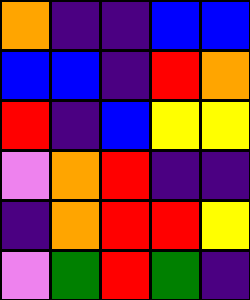[["orange", "indigo", "indigo", "blue", "blue"], ["blue", "blue", "indigo", "red", "orange"], ["red", "indigo", "blue", "yellow", "yellow"], ["violet", "orange", "red", "indigo", "indigo"], ["indigo", "orange", "red", "red", "yellow"], ["violet", "green", "red", "green", "indigo"]]